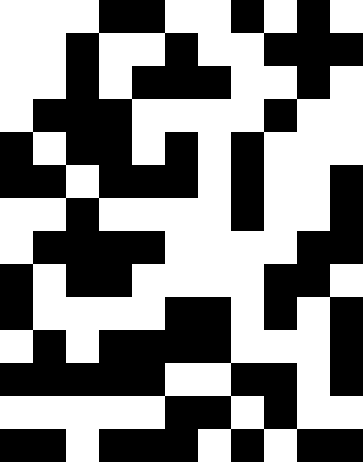[["white", "white", "white", "black", "black", "white", "white", "black", "white", "black", "white"], ["white", "white", "black", "white", "white", "black", "white", "white", "black", "black", "black"], ["white", "white", "black", "white", "black", "black", "black", "white", "white", "black", "white"], ["white", "black", "black", "black", "white", "white", "white", "white", "black", "white", "white"], ["black", "white", "black", "black", "white", "black", "white", "black", "white", "white", "white"], ["black", "black", "white", "black", "black", "black", "white", "black", "white", "white", "black"], ["white", "white", "black", "white", "white", "white", "white", "black", "white", "white", "black"], ["white", "black", "black", "black", "black", "white", "white", "white", "white", "black", "black"], ["black", "white", "black", "black", "white", "white", "white", "white", "black", "black", "white"], ["black", "white", "white", "white", "white", "black", "black", "white", "black", "white", "black"], ["white", "black", "white", "black", "black", "black", "black", "white", "white", "white", "black"], ["black", "black", "black", "black", "black", "white", "white", "black", "black", "white", "black"], ["white", "white", "white", "white", "white", "black", "black", "white", "black", "white", "white"], ["black", "black", "white", "black", "black", "black", "white", "black", "white", "black", "black"]]